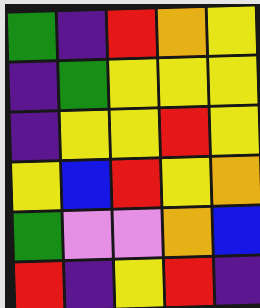[["green", "indigo", "red", "orange", "yellow"], ["indigo", "green", "yellow", "yellow", "yellow"], ["indigo", "yellow", "yellow", "red", "yellow"], ["yellow", "blue", "red", "yellow", "orange"], ["green", "violet", "violet", "orange", "blue"], ["red", "indigo", "yellow", "red", "indigo"]]